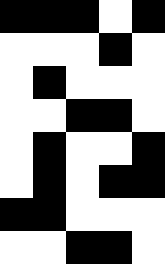[["black", "black", "black", "white", "black"], ["white", "white", "white", "black", "white"], ["white", "black", "white", "white", "white"], ["white", "white", "black", "black", "white"], ["white", "black", "white", "white", "black"], ["white", "black", "white", "black", "black"], ["black", "black", "white", "white", "white"], ["white", "white", "black", "black", "white"]]